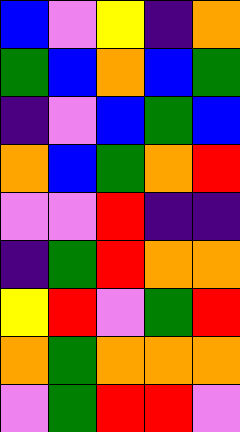[["blue", "violet", "yellow", "indigo", "orange"], ["green", "blue", "orange", "blue", "green"], ["indigo", "violet", "blue", "green", "blue"], ["orange", "blue", "green", "orange", "red"], ["violet", "violet", "red", "indigo", "indigo"], ["indigo", "green", "red", "orange", "orange"], ["yellow", "red", "violet", "green", "red"], ["orange", "green", "orange", "orange", "orange"], ["violet", "green", "red", "red", "violet"]]